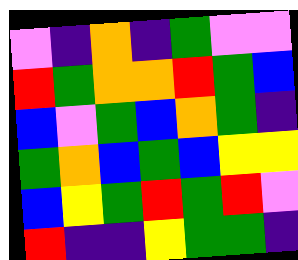[["violet", "indigo", "orange", "indigo", "green", "violet", "violet"], ["red", "green", "orange", "orange", "red", "green", "blue"], ["blue", "violet", "green", "blue", "orange", "green", "indigo"], ["green", "orange", "blue", "green", "blue", "yellow", "yellow"], ["blue", "yellow", "green", "red", "green", "red", "violet"], ["red", "indigo", "indigo", "yellow", "green", "green", "indigo"]]